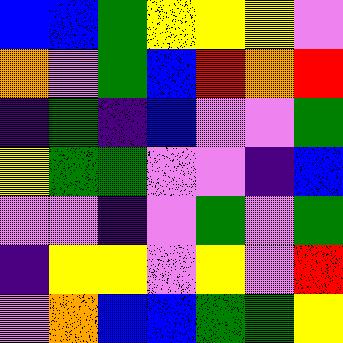[["blue", "blue", "green", "yellow", "yellow", "yellow", "violet"], ["orange", "violet", "green", "blue", "red", "orange", "red"], ["indigo", "green", "indigo", "blue", "violet", "violet", "green"], ["yellow", "green", "green", "violet", "violet", "indigo", "blue"], ["violet", "violet", "indigo", "violet", "green", "violet", "green"], ["indigo", "yellow", "yellow", "violet", "yellow", "violet", "red"], ["violet", "orange", "blue", "blue", "green", "green", "yellow"]]